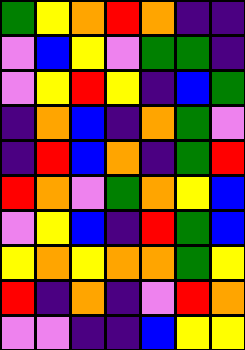[["green", "yellow", "orange", "red", "orange", "indigo", "indigo"], ["violet", "blue", "yellow", "violet", "green", "green", "indigo"], ["violet", "yellow", "red", "yellow", "indigo", "blue", "green"], ["indigo", "orange", "blue", "indigo", "orange", "green", "violet"], ["indigo", "red", "blue", "orange", "indigo", "green", "red"], ["red", "orange", "violet", "green", "orange", "yellow", "blue"], ["violet", "yellow", "blue", "indigo", "red", "green", "blue"], ["yellow", "orange", "yellow", "orange", "orange", "green", "yellow"], ["red", "indigo", "orange", "indigo", "violet", "red", "orange"], ["violet", "violet", "indigo", "indigo", "blue", "yellow", "yellow"]]